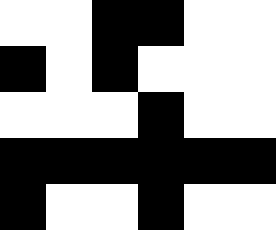[["white", "white", "black", "black", "white", "white"], ["black", "white", "black", "white", "white", "white"], ["white", "white", "white", "black", "white", "white"], ["black", "black", "black", "black", "black", "black"], ["black", "white", "white", "black", "white", "white"]]